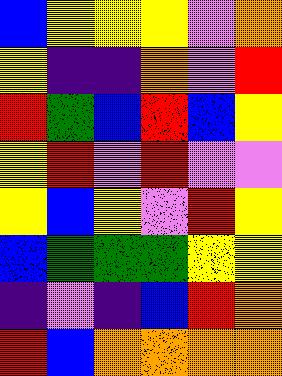[["blue", "yellow", "yellow", "yellow", "violet", "orange"], ["yellow", "indigo", "indigo", "orange", "violet", "red"], ["red", "green", "blue", "red", "blue", "yellow"], ["yellow", "red", "violet", "red", "violet", "violet"], ["yellow", "blue", "yellow", "violet", "red", "yellow"], ["blue", "green", "green", "green", "yellow", "yellow"], ["indigo", "violet", "indigo", "blue", "red", "orange"], ["red", "blue", "orange", "orange", "orange", "orange"]]